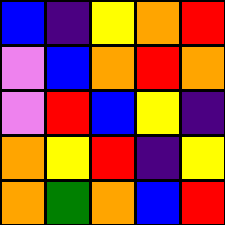[["blue", "indigo", "yellow", "orange", "red"], ["violet", "blue", "orange", "red", "orange"], ["violet", "red", "blue", "yellow", "indigo"], ["orange", "yellow", "red", "indigo", "yellow"], ["orange", "green", "orange", "blue", "red"]]